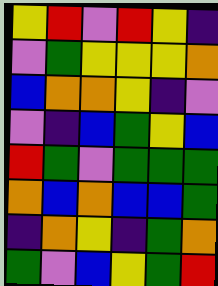[["yellow", "red", "violet", "red", "yellow", "indigo"], ["violet", "green", "yellow", "yellow", "yellow", "orange"], ["blue", "orange", "orange", "yellow", "indigo", "violet"], ["violet", "indigo", "blue", "green", "yellow", "blue"], ["red", "green", "violet", "green", "green", "green"], ["orange", "blue", "orange", "blue", "blue", "green"], ["indigo", "orange", "yellow", "indigo", "green", "orange"], ["green", "violet", "blue", "yellow", "green", "red"]]